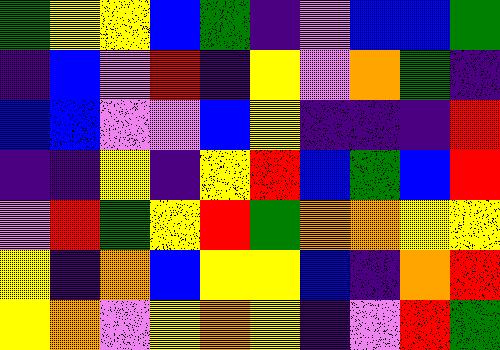[["green", "yellow", "yellow", "blue", "green", "indigo", "violet", "blue", "blue", "green"], ["indigo", "blue", "violet", "red", "indigo", "yellow", "violet", "orange", "green", "indigo"], ["blue", "blue", "violet", "violet", "blue", "yellow", "indigo", "indigo", "indigo", "red"], ["indigo", "indigo", "yellow", "indigo", "yellow", "red", "blue", "green", "blue", "red"], ["violet", "red", "green", "yellow", "red", "green", "orange", "orange", "yellow", "yellow"], ["yellow", "indigo", "orange", "blue", "yellow", "yellow", "blue", "indigo", "orange", "red"], ["yellow", "orange", "violet", "yellow", "orange", "yellow", "indigo", "violet", "red", "green"]]